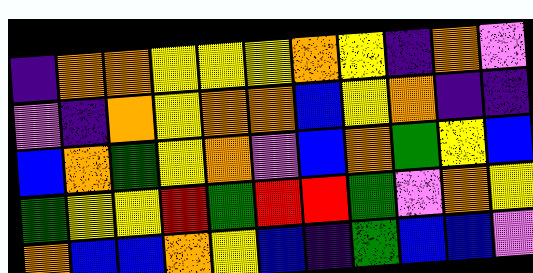[["indigo", "orange", "orange", "yellow", "yellow", "yellow", "orange", "yellow", "indigo", "orange", "violet"], ["violet", "indigo", "orange", "yellow", "orange", "orange", "blue", "yellow", "orange", "indigo", "indigo"], ["blue", "orange", "green", "yellow", "orange", "violet", "blue", "orange", "green", "yellow", "blue"], ["green", "yellow", "yellow", "red", "green", "red", "red", "green", "violet", "orange", "yellow"], ["orange", "blue", "blue", "orange", "yellow", "blue", "indigo", "green", "blue", "blue", "violet"]]